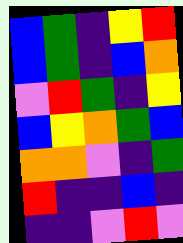[["blue", "green", "indigo", "yellow", "red"], ["blue", "green", "indigo", "blue", "orange"], ["violet", "red", "green", "indigo", "yellow"], ["blue", "yellow", "orange", "green", "blue"], ["orange", "orange", "violet", "indigo", "green"], ["red", "indigo", "indigo", "blue", "indigo"], ["indigo", "indigo", "violet", "red", "violet"]]